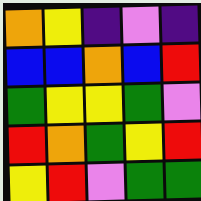[["orange", "yellow", "indigo", "violet", "indigo"], ["blue", "blue", "orange", "blue", "red"], ["green", "yellow", "yellow", "green", "violet"], ["red", "orange", "green", "yellow", "red"], ["yellow", "red", "violet", "green", "green"]]